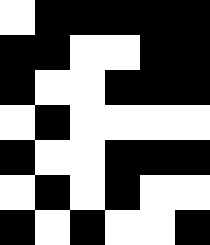[["white", "black", "black", "black", "black", "black"], ["black", "black", "white", "white", "black", "black"], ["black", "white", "white", "black", "black", "black"], ["white", "black", "white", "white", "white", "white"], ["black", "white", "white", "black", "black", "black"], ["white", "black", "white", "black", "white", "white"], ["black", "white", "black", "white", "white", "black"]]